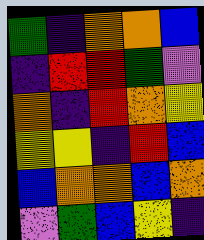[["green", "indigo", "orange", "orange", "blue"], ["indigo", "red", "red", "green", "violet"], ["orange", "indigo", "red", "orange", "yellow"], ["yellow", "yellow", "indigo", "red", "blue"], ["blue", "orange", "orange", "blue", "orange"], ["violet", "green", "blue", "yellow", "indigo"]]